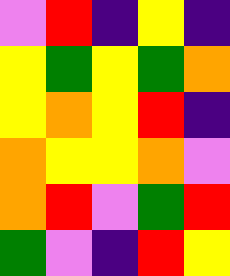[["violet", "red", "indigo", "yellow", "indigo"], ["yellow", "green", "yellow", "green", "orange"], ["yellow", "orange", "yellow", "red", "indigo"], ["orange", "yellow", "yellow", "orange", "violet"], ["orange", "red", "violet", "green", "red"], ["green", "violet", "indigo", "red", "yellow"]]